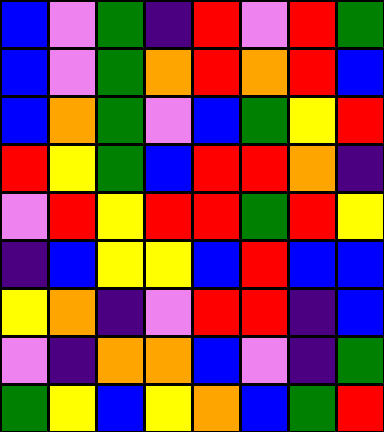[["blue", "violet", "green", "indigo", "red", "violet", "red", "green"], ["blue", "violet", "green", "orange", "red", "orange", "red", "blue"], ["blue", "orange", "green", "violet", "blue", "green", "yellow", "red"], ["red", "yellow", "green", "blue", "red", "red", "orange", "indigo"], ["violet", "red", "yellow", "red", "red", "green", "red", "yellow"], ["indigo", "blue", "yellow", "yellow", "blue", "red", "blue", "blue"], ["yellow", "orange", "indigo", "violet", "red", "red", "indigo", "blue"], ["violet", "indigo", "orange", "orange", "blue", "violet", "indigo", "green"], ["green", "yellow", "blue", "yellow", "orange", "blue", "green", "red"]]